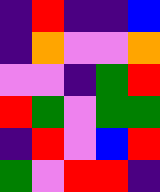[["indigo", "red", "indigo", "indigo", "blue"], ["indigo", "orange", "violet", "violet", "orange"], ["violet", "violet", "indigo", "green", "red"], ["red", "green", "violet", "green", "green"], ["indigo", "red", "violet", "blue", "red"], ["green", "violet", "red", "red", "indigo"]]